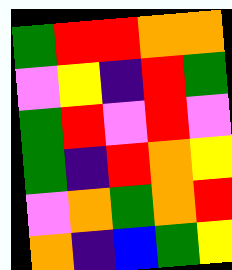[["green", "red", "red", "orange", "orange"], ["violet", "yellow", "indigo", "red", "green"], ["green", "red", "violet", "red", "violet"], ["green", "indigo", "red", "orange", "yellow"], ["violet", "orange", "green", "orange", "red"], ["orange", "indigo", "blue", "green", "yellow"]]